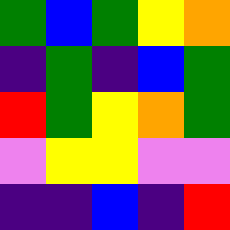[["green", "blue", "green", "yellow", "orange"], ["indigo", "green", "indigo", "blue", "green"], ["red", "green", "yellow", "orange", "green"], ["violet", "yellow", "yellow", "violet", "violet"], ["indigo", "indigo", "blue", "indigo", "red"]]